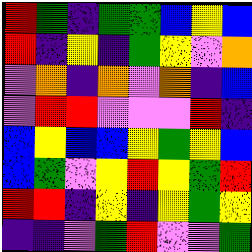[["red", "green", "indigo", "green", "green", "blue", "yellow", "blue"], ["red", "indigo", "yellow", "indigo", "green", "yellow", "violet", "orange"], ["violet", "orange", "indigo", "orange", "violet", "orange", "indigo", "blue"], ["violet", "red", "red", "violet", "violet", "violet", "red", "indigo"], ["blue", "yellow", "blue", "blue", "yellow", "green", "yellow", "blue"], ["blue", "green", "violet", "yellow", "red", "yellow", "green", "red"], ["red", "red", "indigo", "yellow", "indigo", "yellow", "green", "yellow"], ["indigo", "indigo", "violet", "green", "red", "violet", "violet", "green"]]